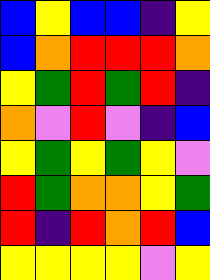[["blue", "yellow", "blue", "blue", "indigo", "yellow"], ["blue", "orange", "red", "red", "red", "orange"], ["yellow", "green", "red", "green", "red", "indigo"], ["orange", "violet", "red", "violet", "indigo", "blue"], ["yellow", "green", "yellow", "green", "yellow", "violet"], ["red", "green", "orange", "orange", "yellow", "green"], ["red", "indigo", "red", "orange", "red", "blue"], ["yellow", "yellow", "yellow", "yellow", "violet", "yellow"]]